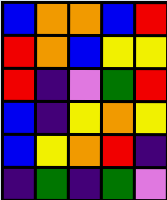[["blue", "orange", "orange", "blue", "red"], ["red", "orange", "blue", "yellow", "yellow"], ["red", "indigo", "violet", "green", "red"], ["blue", "indigo", "yellow", "orange", "yellow"], ["blue", "yellow", "orange", "red", "indigo"], ["indigo", "green", "indigo", "green", "violet"]]